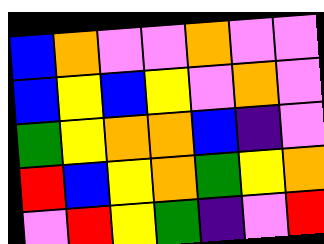[["blue", "orange", "violet", "violet", "orange", "violet", "violet"], ["blue", "yellow", "blue", "yellow", "violet", "orange", "violet"], ["green", "yellow", "orange", "orange", "blue", "indigo", "violet"], ["red", "blue", "yellow", "orange", "green", "yellow", "orange"], ["violet", "red", "yellow", "green", "indigo", "violet", "red"]]